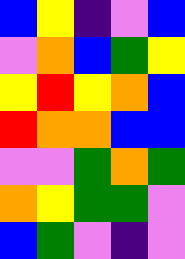[["blue", "yellow", "indigo", "violet", "blue"], ["violet", "orange", "blue", "green", "yellow"], ["yellow", "red", "yellow", "orange", "blue"], ["red", "orange", "orange", "blue", "blue"], ["violet", "violet", "green", "orange", "green"], ["orange", "yellow", "green", "green", "violet"], ["blue", "green", "violet", "indigo", "violet"]]